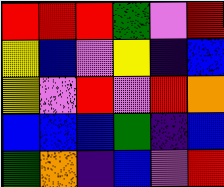[["red", "red", "red", "green", "violet", "red"], ["yellow", "blue", "violet", "yellow", "indigo", "blue"], ["yellow", "violet", "red", "violet", "red", "orange"], ["blue", "blue", "blue", "green", "indigo", "blue"], ["green", "orange", "indigo", "blue", "violet", "red"]]